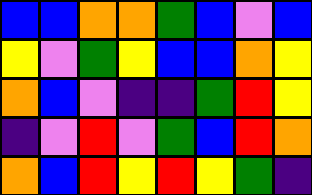[["blue", "blue", "orange", "orange", "green", "blue", "violet", "blue"], ["yellow", "violet", "green", "yellow", "blue", "blue", "orange", "yellow"], ["orange", "blue", "violet", "indigo", "indigo", "green", "red", "yellow"], ["indigo", "violet", "red", "violet", "green", "blue", "red", "orange"], ["orange", "blue", "red", "yellow", "red", "yellow", "green", "indigo"]]